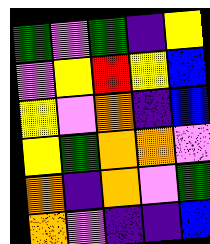[["green", "violet", "green", "indigo", "yellow"], ["violet", "yellow", "red", "yellow", "blue"], ["yellow", "violet", "orange", "indigo", "blue"], ["yellow", "green", "orange", "orange", "violet"], ["orange", "indigo", "orange", "violet", "green"], ["orange", "violet", "indigo", "indigo", "blue"]]